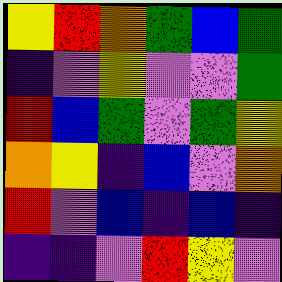[["yellow", "red", "orange", "green", "blue", "green"], ["indigo", "violet", "yellow", "violet", "violet", "green"], ["red", "blue", "green", "violet", "green", "yellow"], ["orange", "yellow", "indigo", "blue", "violet", "orange"], ["red", "violet", "blue", "indigo", "blue", "indigo"], ["indigo", "indigo", "violet", "red", "yellow", "violet"]]